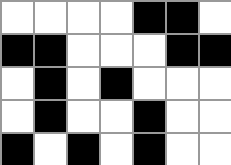[["white", "white", "white", "white", "black", "black", "white"], ["black", "black", "white", "white", "white", "black", "black"], ["white", "black", "white", "black", "white", "white", "white"], ["white", "black", "white", "white", "black", "white", "white"], ["black", "white", "black", "white", "black", "white", "white"]]